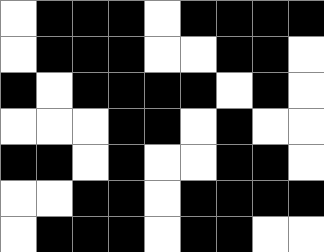[["white", "black", "black", "black", "white", "black", "black", "black", "black"], ["white", "black", "black", "black", "white", "white", "black", "black", "white"], ["black", "white", "black", "black", "black", "black", "white", "black", "white"], ["white", "white", "white", "black", "black", "white", "black", "white", "white"], ["black", "black", "white", "black", "white", "white", "black", "black", "white"], ["white", "white", "black", "black", "white", "black", "black", "black", "black"], ["white", "black", "black", "black", "white", "black", "black", "white", "white"]]